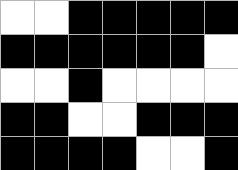[["white", "white", "black", "black", "black", "black", "black"], ["black", "black", "black", "black", "black", "black", "white"], ["white", "white", "black", "white", "white", "white", "white"], ["black", "black", "white", "white", "black", "black", "black"], ["black", "black", "black", "black", "white", "white", "black"]]